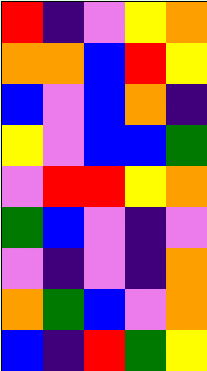[["red", "indigo", "violet", "yellow", "orange"], ["orange", "orange", "blue", "red", "yellow"], ["blue", "violet", "blue", "orange", "indigo"], ["yellow", "violet", "blue", "blue", "green"], ["violet", "red", "red", "yellow", "orange"], ["green", "blue", "violet", "indigo", "violet"], ["violet", "indigo", "violet", "indigo", "orange"], ["orange", "green", "blue", "violet", "orange"], ["blue", "indigo", "red", "green", "yellow"]]